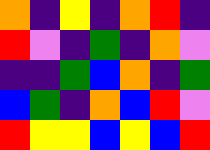[["orange", "indigo", "yellow", "indigo", "orange", "red", "indigo"], ["red", "violet", "indigo", "green", "indigo", "orange", "violet"], ["indigo", "indigo", "green", "blue", "orange", "indigo", "green"], ["blue", "green", "indigo", "orange", "blue", "red", "violet"], ["red", "yellow", "yellow", "blue", "yellow", "blue", "red"]]